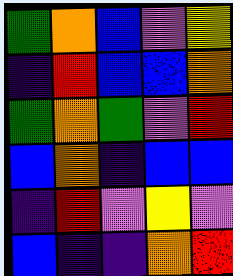[["green", "orange", "blue", "violet", "yellow"], ["indigo", "red", "blue", "blue", "orange"], ["green", "orange", "green", "violet", "red"], ["blue", "orange", "indigo", "blue", "blue"], ["indigo", "red", "violet", "yellow", "violet"], ["blue", "indigo", "indigo", "orange", "red"]]